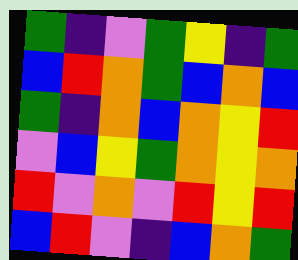[["green", "indigo", "violet", "green", "yellow", "indigo", "green"], ["blue", "red", "orange", "green", "blue", "orange", "blue"], ["green", "indigo", "orange", "blue", "orange", "yellow", "red"], ["violet", "blue", "yellow", "green", "orange", "yellow", "orange"], ["red", "violet", "orange", "violet", "red", "yellow", "red"], ["blue", "red", "violet", "indigo", "blue", "orange", "green"]]